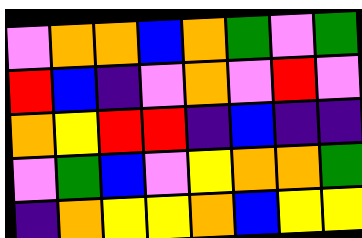[["violet", "orange", "orange", "blue", "orange", "green", "violet", "green"], ["red", "blue", "indigo", "violet", "orange", "violet", "red", "violet"], ["orange", "yellow", "red", "red", "indigo", "blue", "indigo", "indigo"], ["violet", "green", "blue", "violet", "yellow", "orange", "orange", "green"], ["indigo", "orange", "yellow", "yellow", "orange", "blue", "yellow", "yellow"]]